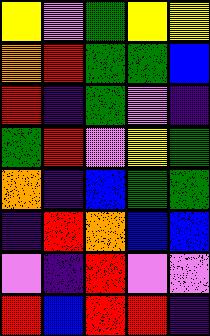[["yellow", "violet", "green", "yellow", "yellow"], ["orange", "red", "green", "green", "blue"], ["red", "indigo", "green", "violet", "indigo"], ["green", "red", "violet", "yellow", "green"], ["orange", "indigo", "blue", "green", "green"], ["indigo", "red", "orange", "blue", "blue"], ["violet", "indigo", "red", "violet", "violet"], ["red", "blue", "red", "red", "indigo"]]